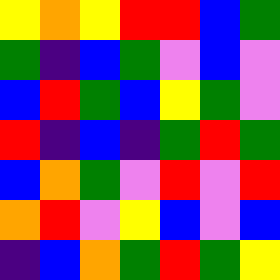[["yellow", "orange", "yellow", "red", "red", "blue", "green"], ["green", "indigo", "blue", "green", "violet", "blue", "violet"], ["blue", "red", "green", "blue", "yellow", "green", "violet"], ["red", "indigo", "blue", "indigo", "green", "red", "green"], ["blue", "orange", "green", "violet", "red", "violet", "red"], ["orange", "red", "violet", "yellow", "blue", "violet", "blue"], ["indigo", "blue", "orange", "green", "red", "green", "yellow"]]